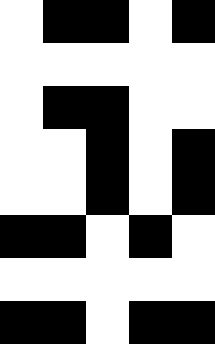[["white", "black", "black", "white", "black"], ["white", "white", "white", "white", "white"], ["white", "black", "black", "white", "white"], ["white", "white", "black", "white", "black"], ["white", "white", "black", "white", "black"], ["black", "black", "white", "black", "white"], ["white", "white", "white", "white", "white"], ["black", "black", "white", "black", "black"]]